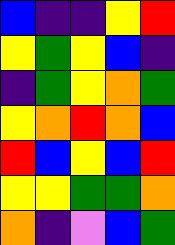[["blue", "indigo", "indigo", "yellow", "red"], ["yellow", "green", "yellow", "blue", "indigo"], ["indigo", "green", "yellow", "orange", "green"], ["yellow", "orange", "red", "orange", "blue"], ["red", "blue", "yellow", "blue", "red"], ["yellow", "yellow", "green", "green", "orange"], ["orange", "indigo", "violet", "blue", "green"]]